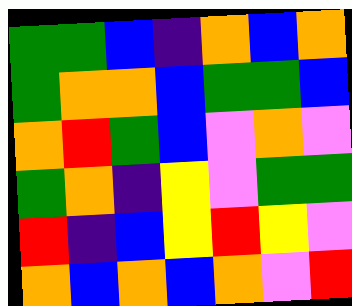[["green", "green", "blue", "indigo", "orange", "blue", "orange"], ["green", "orange", "orange", "blue", "green", "green", "blue"], ["orange", "red", "green", "blue", "violet", "orange", "violet"], ["green", "orange", "indigo", "yellow", "violet", "green", "green"], ["red", "indigo", "blue", "yellow", "red", "yellow", "violet"], ["orange", "blue", "orange", "blue", "orange", "violet", "red"]]